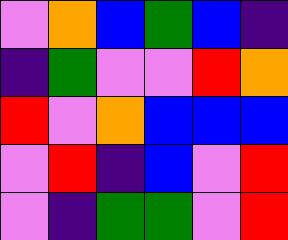[["violet", "orange", "blue", "green", "blue", "indigo"], ["indigo", "green", "violet", "violet", "red", "orange"], ["red", "violet", "orange", "blue", "blue", "blue"], ["violet", "red", "indigo", "blue", "violet", "red"], ["violet", "indigo", "green", "green", "violet", "red"]]